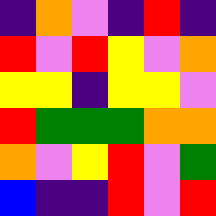[["indigo", "orange", "violet", "indigo", "red", "indigo"], ["red", "violet", "red", "yellow", "violet", "orange"], ["yellow", "yellow", "indigo", "yellow", "yellow", "violet"], ["red", "green", "green", "green", "orange", "orange"], ["orange", "violet", "yellow", "red", "violet", "green"], ["blue", "indigo", "indigo", "red", "violet", "red"]]